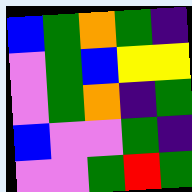[["blue", "green", "orange", "green", "indigo"], ["violet", "green", "blue", "yellow", "yellow"], ["violet", "green", "orange", "indigo", "green"], ["blue", "violet", "violet", "green", "indigo"], ["violet", "violet", "green", "red", "green"]]